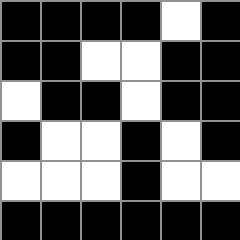[["black", "black", "black", "black", "white", "black"], ["black", "black", "white", "white", "black", "black"], ["white", "black", "black", "white", "black", "black"], ["black", "white", "white", "black", "white", "black"], ["white", "white", "white", "black", "white", "white"], ["black", "black", "black", "black", "black", "black"]]